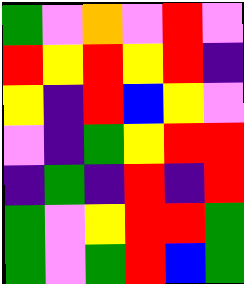[["green", "violet", "orange", "violet", "red", "violet"], ["red", "yellow", "red", "yellow", "red", "indigo"], ["yellow", "indigo", "red", "blue", "yellow", "violet"], ["violet", "indigo", "green", "yellow", "red", "red"], ["indigo", "green", "indigo", "red", "indigo", "red"], ["green", "violet", "yellow", "red", "red", "green"], ["green", "violet", "green", "red", "blue", "green"]]